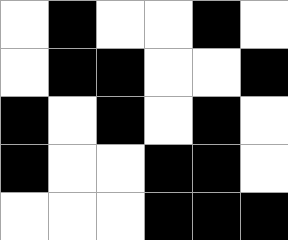[["white", "black", "white", "white", "black", "white"], ["white", "black", "black", "white", "white", "black"], ["black", "white", "black", "white", "black", "white"], ["black", "white", "white", "black", "black", "white"], ["white", "white", "white", "black", "black", "black"]]